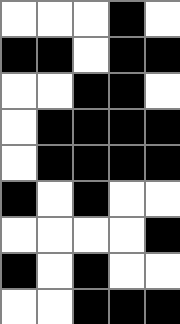[["white", "white", "white", "black", "white"], ["black", "black", "white", "black", "black"], ["white", "white", "black", "black", "white"], ["white", "black", "black", "black", "black"], ["white", "black", "black", "black", "black"], ["black", "white", "black", "white", "white"], ["white", "white", "white", "white", "black"], ["black", "white", "black", "white", "white"], ["white", "white", "black", "black", "black"]]